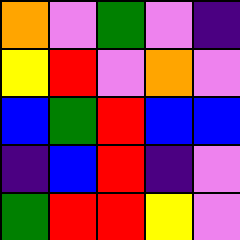[["orange", "violet", "green", "violet", "indigo"], ["yellow", "red", "violet", "orange", "violet"], ["blue", "green", "red", "blue", "blue"], ["indigo", "blue", "red", "indigo", "violet"], ["green", "red", "red", "yellow", "violet"]]